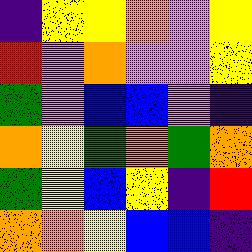[["indigo", "yellow", "yellow", "orange", "violet", "yellow"], ["red", "violet", "orange", "violet", "violet", "yellow"], ["green", "violet", "blue", "blue", "violet", "indigo"], ["orange", "yellow", "green", "orange", "green", "orange"], ["green", "yellow", "blue", "yellow", "indigo", "red"], ["orange", "orange", "yellow", "blue", "blue", "indigo"]]